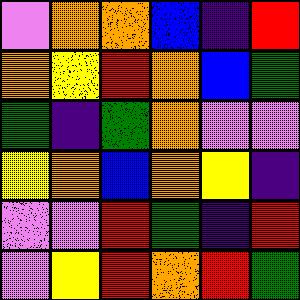[["violet", "orange", "orange", "blue", "indigo", "red"], ["orange", "yellow", "red", "orange", "blue", "green"], ["green", "indigo", "green", "orange", "violet", "violet"], ["yellow", "orange", "blue", "orange", "yellow", "indigo"], ["violet", "violet", "red", "green", "indigo", "red"], ["violet", "yellow", "red", "orange", "red", "green"]]